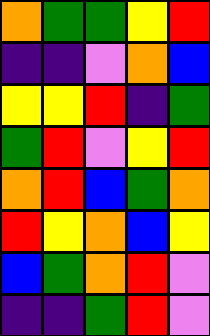[["orange", "green", "green", "yellow", "red"], ["indigo", "indigo", "violet", "orange", "blue"], ["yellow", "yellow", "red", "indigo", "green"], ["green", "red", "violet", "yellow", "red"], ["orange", "red", "blue", "green", "orange"], ["red", "yellow", "orange", "blue", "yellow"], ["blue", "green", "orange", "red", "violet"], ["indigo", "indigo", "green", "red", "violet"]]